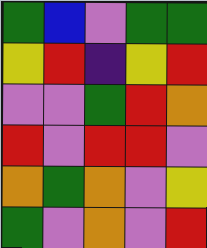[["green", "blue", "violet", "green", "green"], ["yellow", "red", "indigo", "yellow", "red"], ["violet", "violet", "green", "red", "orange"], ["red", "violet", "red", "red", "violet"], ["orange", "green", "orange", "violet", "yellow"], ["green", "violet", "orange", "violet", "red"]]